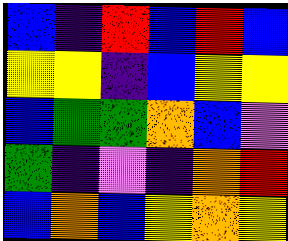[["blue", "indigo", "red", "blue", "red", "blue"], ["yellow", "yellow", "indigo", "blue", "yellow", "yellow"], ["blue", "green", "green", "orange", "blue", "violet"], ["green", "indigo", "violet", "indigo", "orange", "red"], ["blue", "orange", "blue", "yellow", "orange", "yellow"]]